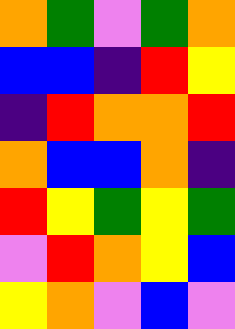[["orange", "green", "violet", "green", "orange"], ["blue", "blue", "indigo", "red", "yellow"], ["indigo", "red", "orange", "orange", "red"], ["orange", "blue", "blue", "orange", "indigo"], ["red", "yellow", "green", "yellow", "green"], ["violet", "red", "orange", "yellow", "blue"], ["yellow", "orange", "violet", "blue", "violet"]]